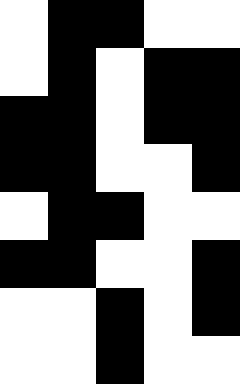[["white", "black", "black", "white", "white"], ["white", "black", "white", "black", "black"], ["black", "black", "white", "black", "black"], ["black", "black", "white", "white", "black"], ["white", "black", "black", "white", "white"], ["black", "black", "white", "white", "black"], ["white", "white", "black", "white", "black"], ["white", "white", "black", "white", "white"]]